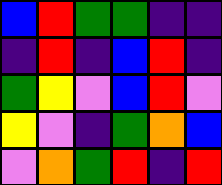[["blue", "red", "green", "green", "indigo", "indigo"], ["indigo", "red", "indigo", "blue", "red", "indigo"], ["green", "yellow", "violet", "blue", "red", "violet"], ["yellow", "violet", "indigo", "green", "orange", "blue"], ["violet", "orange", "green", "red", "indigo", "red"]]